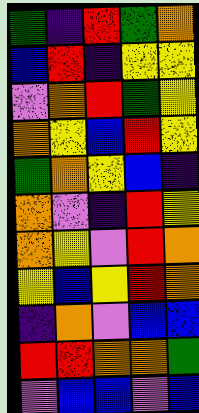[["green", "indigo", "red", "green", "orange"], ["blue", "red", "indigo", "yellow", "yellow"], ["violet", "orange", "red", "green", "yellow"], ["orange", "yellow", "blue", "red", "yellow"], ["green", "orange", "yellow", "blue", "indigo"], ["orange", "violet", "indigo", "red", "yellow"], ["orange", "yellow", "violet", "red", "orange"], ["yellow", "blue", "yellow", "red", "orange"], ["indigo", "orange", "violet", "blue", "blue"], ["red", "red", "orange", "orange", "green"], ["violet", "blue", "blue", "violet", "blue"]]